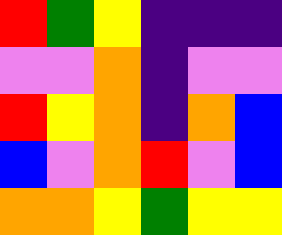[["red", "green", "yellow", "indigo", "indigo", "indigo"], ["violet", "violet", "orange", "indigo", "violet", "violet"], ["red", "yellow", "orange", "indigo", "orange", "blue"], ["blue", "violet", "orange", "red", "violet", "blue"], ["orange", "orange", "yellow", "green", "yellow", "yellow"]]